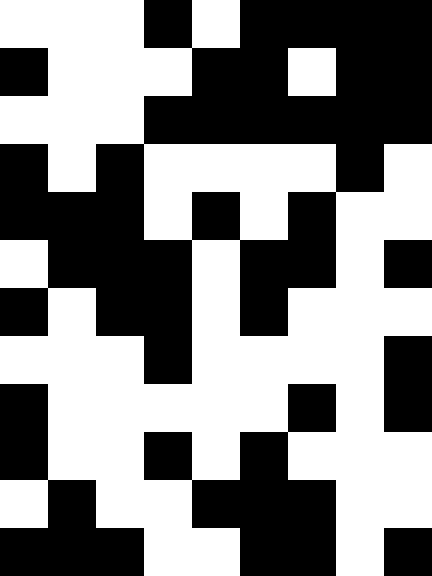[["white", "white", "white", "black", "white", "black", "black", "black", "black"], ["black", "white", "white", "white", "black", "black", "white", "black", "black"], ["white", "white", "white", "black", "black", "black", "black", "black", "black"], ["black", "white", "black", "white", "white", "white", "white", "black", "white"], ["black", "black", "black", "white", "black", "white", "black", "white", "white"], ["white", "black", "black", "black", "white", "black", "black", "white", "black"], ["black", "white", "black", "black", "white", "black", "white", "white", "white"], ["white", "white", "white", "black", "white", "white", "white", "white", "black"], ["black", "white", "white", "white", "white", "white", "black", "white", "black"], ["black", "white", "white", "black", "white", "black", "white", "white", "white"], ["white", "black", "white", "white", "black", "black", "black", "white", "white"], ["black", "black", "black", "white", "white", "black", "black", "white", "black"]]